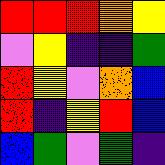[["red", "red", "red", "orange", "yellow"], ["violet", "yellow", "indigo", "indigo", "green"], ["red", "yellow", "violet", "orange", "blue"], ["red", "indigo", "yellow", "red", "blue"], ["blue", "green", "violet", "green", "indigo"]]